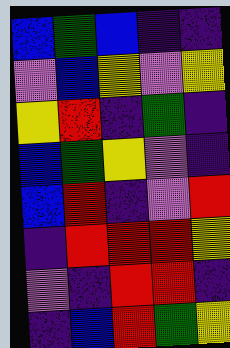[["blue", "green", "blue", "indigo", "indigo"], ["violet", "blue", "yellow", "violet", "yellow"], ["yellow", "red", "indigo", "green", "indigo"], ["blue", "green", "yellow", "violet", "indigo"], ["blue", "red", "indigo", "violet", "red"], ["indigo", "red", "red", "red", "yellow"], ["violet", "indigo", "red", "red", "indigo"], ["indigo", "blue", "red", "green", "yellow"]]